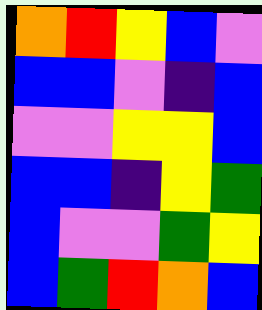[["orange", "red", "yellow", "blue", "violet"], ["blue", "blue", "violet", "indigo", "blue"], ["violet", "violet", "yellow", "yellow", "blue"], ["blue", "blue", "indigo", "yellow", "green"], ["blue", "violet", "violet", "green", "yellow"], ["blue", "green", "red", "orange", "blue"]]